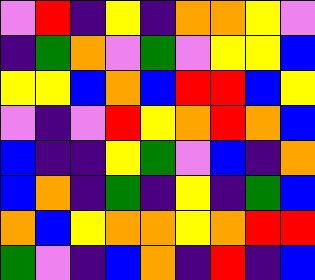[["violet", "red", "indigo", "yellow", "indigo", "orange", "orange", "yellow", "violet"], ["indigo", "green", "orange", "violet", "green", "violet", "yellow", "yellow", "blue"], ["yellow", "yellow", "blue", "orange", "blue", "red", "red", "blue", "yellow"], ["violet", "indigo", "violet", "red", "yellow", "orange", "red", "orange", "blue"], ["blue", "indigo", "indigo", "yellow", "green", "violet", "blue", "indigo", "orange"], ["blue", "orange", "indigo", "green", "indigo", "yellow", "indigo", "green", "blue"], ["orange", "blue", "yellow", "orange", "orange", "yellow", "orange", "red", "red"], ["green", "violet", "indigo", "blue", "orange", "indigo", "red", "indigo", "blue"]]